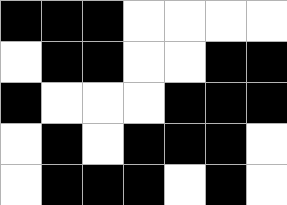[["black", "black", "black", "white", "white", "white", "white"], ["white", "black", "black", "white", "white", "black", "black"], ["black", "white", "white", "white", "black", "black", "black"], ["white", "black", "white", "black", "black", "black", "white"], ["white", "black", "black", "black", "white", "black", "white"]]